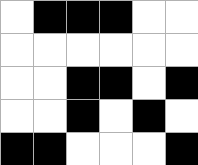[["white", "black", "black", "black", "white", "white"], ["white", "white", "white", "white", "white", "white"], ["white", "white", "black", "black", "white", "black"], ["white", "white", "black", "white", "black", "white"], ["black", "black", "white", "white", "white", "black"]]